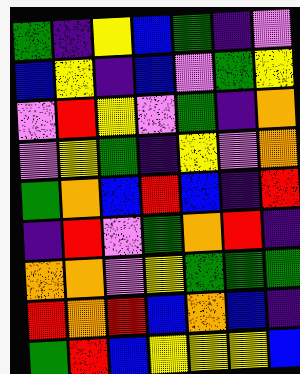[["green", "indigo", "yellow", "blue", "green", "indigo", "violet"], ["blue", "yellow", "indigo", "blue", "violet", "green", "yellow"], ["violet", "red", "yellow", "violet", "green", "indigo", "orange"], ["violet", "yellow", "green", "indigo", "yellow", "violet", "orange"], ["green", "orange", "blue", "red", "blue", "indigo", "red"], ["indigo", "red", "violet", "green", "orange", "red", "indigo"], ["orange", "orange", "violet", "yellow", "green", "green", "green"], ["red", "orange", "red", "blue", "orange", "blue", "indigo"], ["green", "red", "blue", "yellow", "yellow", "yellow", "blue"]]